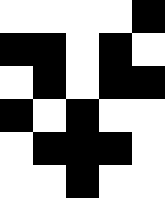[["white", "white", "white", "white", "black"], ["black", "black", "white", "black", "white"], ["white", "black", "white", "black", "black"], ["black", "white", "black", "white", "white"], ["white", "black", "black", "black", "white"], ["white", "white", "black", "white", "white"]]